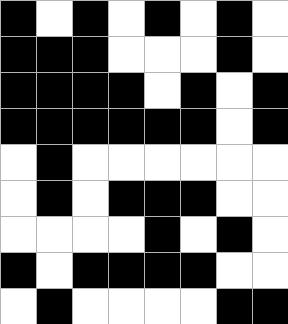[["black", "white", "black", "white", "black", "white", "black", "white"], ["black", "black", "black", "white", "white", "white", "black", "white"], ["black", "black", "black", "black", "white", "black", "white", "black"], ["black", "black", "black", "black", "black", "black", "white", "black"], ["white", "black", "white", "white", "white", "white", "white", "white"], ["white", "black", "white", "black", "black", "black", "white", "white"], ["white", "white", "white", "white", "black", "white", "black", "white"], ["black", "white", "black", "black", "black", "black", "white", "white"], ["white", "black", "white", "white", "white", "white", "black", "black"]]